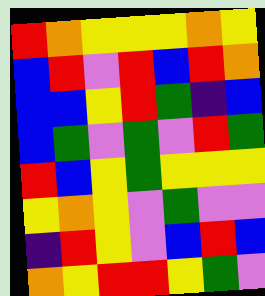[["red", "orange", "yellow", "yellow", "yellow", "orange", "yellow"], ["blue", "red", "violet", "red", "blue", "red", "orange"], ["blue", "blue", "yellow", "red", "green", "indigo", "blue"], ["blue", "green", "violet", "green", "violet", "red", "green"], ["red", "blue", "yellow", "green", "yellow", "yellow", "yellow"], ["yellow", "orange", "yellow", "violet", "green", "violet", "violet"], ["indigo", "red", "yellow", "violet", "blue", "red", "blue"], ["orange", "yellow", "red", "red", "yellow", "green", "violet"]]